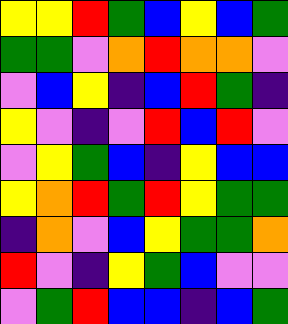[["yellow", "yellow", "red", "green", "blue", "yellow", "blue", "green"], ["green", "green", "violet", "orange", "red", "orange", "orange", "violet"], ["violet", "blue", "yellow", "indigo", "blue", "red", "green", "indigo"], ["yellow", "violet", "indigo", "violet", "red", "blue", "red", "violet"], ["violet", "yellow", "green", "blue", "indigo", "yellow", "blue", "blue"], ["yellow", "orange", "red", "green", "red", "yellow", "green", "green"], ["indigo", "orange", "violet", "blue", "yellow", "green", "green", "orange"], ["red", "violet", "indigo", "yellow", "green", "blue", "violet", "violet"], ["violet", "green", "red", "blue", "blue", "indigo", "blue", "green"]]